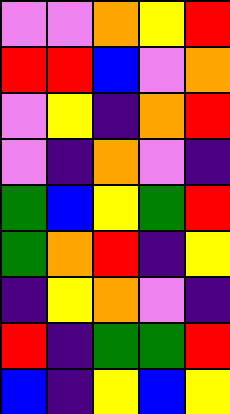[["violet", "violet", "orange", "yellow", "red"], ["red", "red", "blue", "violet", "orange"], ["violet", "yellow", "indigo", "orange", "red"], ["violet", "indigo", "orange", "violet", "indigo"], ["green", "blue", "yellow", "green", "red"], ["green", "orange", "red", "indigo", "yellow"], ["indigo", "yellow", "orange", "violet", "indigo"], ["red", "indigo", "green", "green", "red"], ["blue", "indigo", "yellow", "blue", "yellow"]]